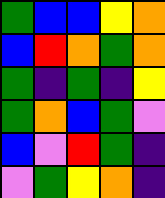[["green", "blue", "blue", "yellow", "orange"], ["blue", "red", "orange", "green", "orange"], ["green", "indigo", "green", "indigo", "yellow"], ["green", "orange", "blue", "green", "violet"], ["blue", "violet", "red", "green", "indigo"], ["violet", "green", "yellow", "orange", "indigo"]]